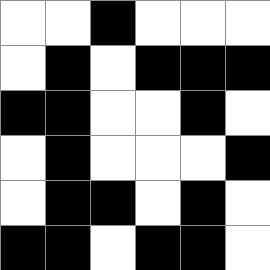[["white", "white", "black", "white", "white", "white"], ["white", "black", "white", "black", "black", "black"], ["black", "black", "white", "white", "black", "white"], ["white", "black", "white", "white", "white", "black"], ["white", "black", "black", "white", "black", "white"], ["black", "black", "white", "black", "black", "white"]]